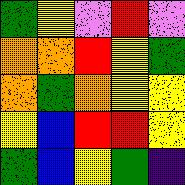[["green", "yellow", "violet", "red", "violet"], ["orange", "orange", "red", "yellow", "green"], ["orange", "green", "orange", "yellow", "yellow"], ["yellow", "blue", "red", "red", "yellow"], ["green", "blue", "yellow", "green", "indigo"]]